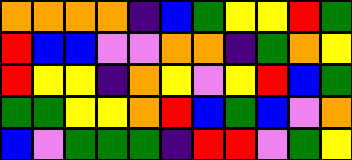[["orange", "orange", "orange", "orange", "indigo", "blue", "green", "yellow", "yellow", "red", "green"], ["red", "blue", "blue", "violet", "violet", "orange", "orange", "indigo", "green", "orange", "yellow"], ["red", "yellow", "yellow", "indigo", "orange", "yellow", "violet", "yellow", "red", "blue", "green"], ["green", "green", "yellow", "yellow", "orange", "red", "blue", "green", "blue", "violet", "orange"], ["blue", "violet", "green", "green", "green", "indigo", "red", "red", "violet", "green", "yellow"]]